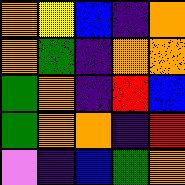[["orange", "yellow", "blue", "indigo", "orange"], ["orange", "green", "indigo", "orange", "orange"], ["green", "orange", "indigo", "red", "blue"], ["green", "orange", "orange", "indigo", "red"], ["violet", "indigo", "blue", "green", "orange"]]